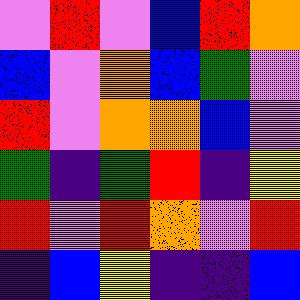[["violet", "red", "violet", "blue", "red", "orange"], ["blue", "violet", "orange", "blue", "green", "violet"], ["red", "violet", "orange", "orange", "blue", "violet"], ["green", "indigo", "green", "red", "indigo", "yellow"], ["red", "violet", "red", "orange", "violet", "red"], ["indigo", "blue", "yellow", "indigo", "indigo", "blue"]]